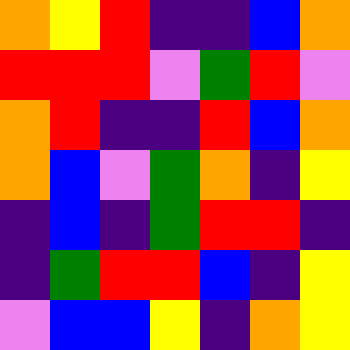[["orange", "yellow", "red", "indigo", "indigo", "blue", "orange"], ["red", "red", "red", "violet", "green", "red", "violet"], ["orange", "red", "indigo", "indigo", "red", "blue", "orange"], ["orange", "blue", "violet", "green", "orange", "indigo", "yellow"], ["indigo", "blue", "indigo", "green", "red", "red", "indigo"], ["indigo", "green", "red", "red", "blue", "indigo", "yellow"], ["violet", "blue", "blue", "yellow", "indigo", "orange", "yellow"]]